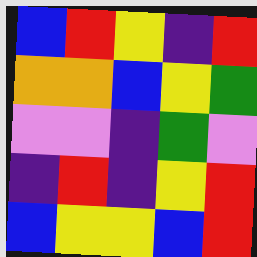[["blue", "red", "yellow", "indigo", "red"], ["orange", "orange", "blue", "yellow", "green"], ["violet", "violet", "indigo", "green", "violet"], ["indigo", "red", "indigo", "yellow", "red"], ["blue", "yellow", "yellow", "blue", "red"]]